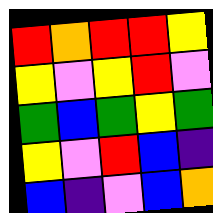[["red", "orange", "red", "red", "yellow"], ["yellow", "violet", "yellow", "red", "violet"], ["green", "blue", "green", "yellow", "green"], ["yellow", "violet", "red", "blue", "indigo"], ["blue", "indigo", "violet", "blue", "orange"]]